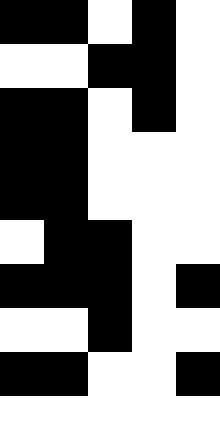[["black", "black", "white", "black", "white"], ["white", "white", "black", "black", "white"], ["black", "black", "white", "black", "white"], ["black", "black", "white", "white", "white"], ["black", "black", "white", "white", "white"], ["white", "black", "black", "white", "white"], ["black", "black", "black", "white", "black"], ["white", "white", "black", "white", "white"], ["black", "black", "white", "white", "black"], ["white", "white", "white", "white", "white"]]